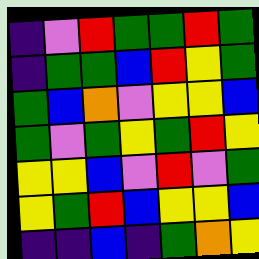[["indigo", "violet", "red", "green", "green", "red", "green"], ["indigo", "green", "green", "blue", "red", "yellow", "green"], ["green", "blue", "orange", "violet", "yellow", "yellow", "blue"], ["green", "violet", "green", "yellow", "green", "red", "yellow"], ["yellow", "yellow", "blue", "violet", "red", "violet", "green"], ["yellow", "green", "red", "blue", "yellow", "yellow", "blue"], ["indigo", "indigo", "blue", "indigo", "green", "orange", "yellow"]]